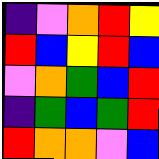[["indigo", "violet", "orange", "red", "yellow"], ["red", "blue", "yellow", "red", "blue"], ["violet", "orange", "green", "blue", "red"], ["indigo", "green", "blue", "green", "red"], ["red", "orange", "orange", "violet", "blue"]]